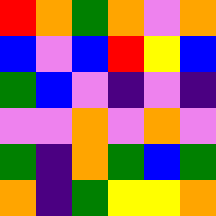[["red", "orange", "green", "orange", "violet", "orange"], ["blue", "violet", "blue", "red", "yellow", "blue"], ["green", "blue", "violet", "indigo", "violet", "indigo"], ["violet", "violet", "orange", "violet", "orange", "violet"], ["green", "indigo", "orange", "green", "blue", "green"], ["orange", "indigo", "green", "yellow", "yellow", "orange"]]